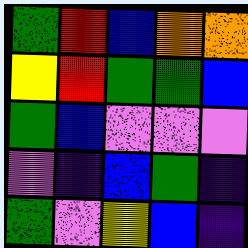[["green", "red", "blue", "orange", "orange"], ["yellow", "red", "green", "green", "blue"], ["green", "blue", "violet", "violet", "violet"], ["violet", "indigo", "blue", "green", "indigo"], ["green", "violet", "yellow", "blue", "indigo"]]